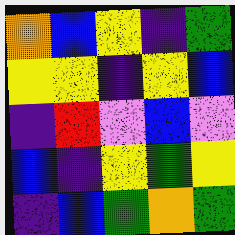[["orange", "blue", "yellow", "indigo", "green"], ["yellow", "yellow", "indigo", "yellow", "blue"], ["indigo", "red", "violet", "blue", "violet"], ["blue", "indigo", "yellow", "green", "yellow"], ["indigo", "blue", "green", "orange", "green"]]